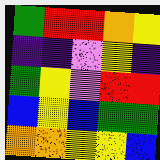[["green", "red", "red", "orange", "yellow"], ["indigo", "indigo", "violet", "yellow", "indigo"], ["green", "yellow", "violet", "red", "red"], ["blue", "yellow", "blue", "green", "green"], ["orange", "orange", "yellow", "yellow", "blue"]]